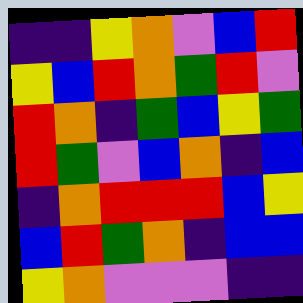[["indigo", "indigo", "yellow", "orange", "violet", "blue", "red"], ["yellow", "blue", "red", "orange", "green", "red", "violet"], ["red", "orange", "indigo", "green", "blue", "yellow", "green"], ["red", "green", "violet", "blue", "orange", "indigo", "blue"], ["indigo", "orange", "red", "red", "red", "blue", "yellow"], ["blue", "red", "green", "orange", "indigo", "blue", "blue"], ["yellow", "orange", "violet", "violet", "violet", "indigo", "indigo"]]